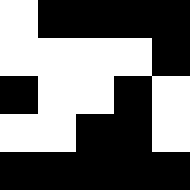[["white", "black", "black", "black", "black"], ["white", "white", "white", "white", "black"], ["black", "white", "white", "black", "white"], ["white", "white", "black", "black", "white"], ["black", "black", "black", "black", "black"]]